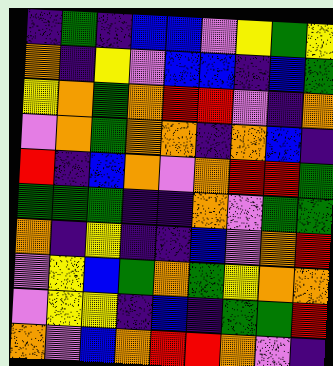[["indigo", "green", "indigo", "blue", "blue", "violet", "yellow", "green", "yellow"], ["orange", "indigo", "yellow", "violet", "blue", "blue", "indigo", "blue", "green"], ["yellow", "orange", "green", "orange", "red", "red", "violet", "indigo", "orange"], ["violet", "orange", "green", "orange", "orange", "indigo", "orange", "blue", "indigo"], ["red", "indigo", "blue", "orange", "violet", "orange", "red", "red", "green"], ["green", "green", "green", "indigo", "indigo", "orange", "violet", "green", "green"], ["orange", "indigo", "yellow", "indigo", "indigo", "blue", "violet", "orange", "red"], ["violet", "yellow", "blue", "green", "orange", "green", "yellow", "orange", "orange"], ["violet", "yellow", "yellow", "indigo", "blue", "indigo", "green", "green", "red"], ["orange", "violet", "blue", "orange", "red", "red", "orange", "violet", "indigo"]]